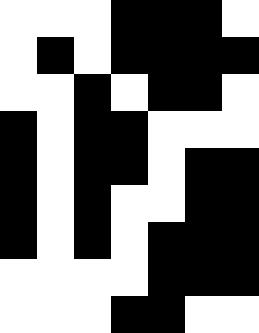[["white", "white", "white", "black", "black", "black", "white"], ["white", "black", "white", "black", "black", "black", "black"], ["white", "white", "black", "white", "black", "black", "white"], ["black", "white", "black", "black", "white", "white", "white"], ["black", "white", "black", "black", "white", "black", "black"], ["black", "white", "black", "white", "white", "black", "black"], ["black", "white", "black", "white", "black", "black", "black"], ["white", "white", "white", "white", "black", "black", "black"], ["white", "white", "white", "black", "black", "white", "white"]]